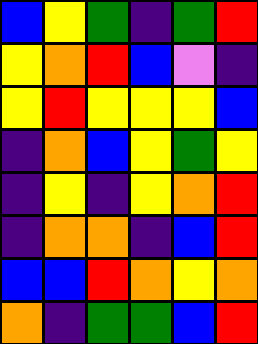[["blue", "yellow", "green", "indigo", "green", "red"], ["yellow", "orange", "red", "blue", "violet", "indigo"], ["yellow", "red", "yellow", "yellow", "yellow", "blue"], ["indigo", "orange", "blue", "yellow", "green", "yellow"], ["indigo", "yellow", "indigo", "yellow", "orange", "red"], ["indigo", "orange", "orange", "indigo", "blue", "red"], ["blue", "blue", "red", "orange", "yellow", "orange"], ["orange", "indigo", "green", "green", "blue", "red"]]